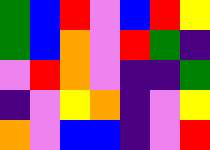[["green", "blue", "red", "violet", "blue", "red", "yellow"], ["green", "blue", "orange", "violet", "red", "green", "indigo"], ["violet", "red", "orange", "violet", "indigo", "indigo", "green"], ["indigo", "violet", "yellow", "orange", "indigo", "violet", "yellow"], ["orange", "violet", "blue", "blue", "indigo", "violet", "red"]]